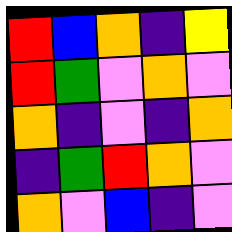[["red", "blue", "orange", "indigo", "yellow"], ["red", "green", "violet", "orange", "violet"], ["orange", "indigo", "violet", "indigo", "orange"], ["indigo", "green", "red", "orange", "violet"], ["orange", "violet", "blue", "indigo", "violet"]]